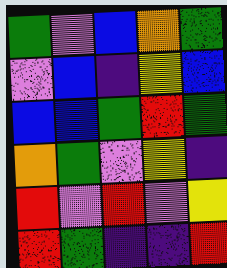[["green", "violet", "blue", "orange", "green"], ["violet", "blue", "indigo", "yellow", "blue"], ["blue", "blue", "green", "red", "green"], ["orange", "green", "violet", "yellow", "indigo"], ["red", "violet", "red", "violet", "yellow"], ["red", "green", "indigo", "indigo", "red"]]